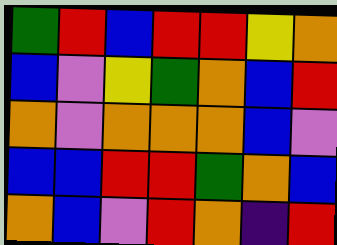[["green", "red", "blue", "red", "red", "yellow", "orange"], ["blue", "violet", "yellow", "green", "orange", "blue", "red"], ["orange", "violet", "orange", "orange", "orange", "blue", "violet"], ["blue", "blue", "red", "red", "green", "orange", "blue"], ["orange", "blue", "violet", "red", "orange", "indigo", "red"]]